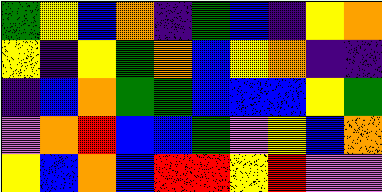[["green", "yellow", "blue", "orange", "indigo", "green", "blue", "indigo", "yellow", "orange"], ["yellow", "indigo", "yellow", "green", "orange", "blue", "yellow", "orange", "indigo", "indigo"], ["indigo", "blue", "orange", "green", "green", "blue", "blue", "blue", "yellow", "green"], ["violet", "orange", "red", "blue", "blue", "green", "violet", "yellow", "blue", "orange"], ["yellow", "blue", "orange", "blue", "red", "red", "yellow", "red", "violet", "violet"]]